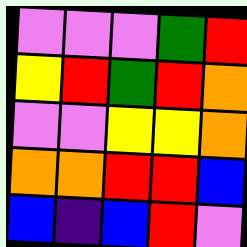[["violet", "violet", "violet", "green", "red"], ["yellow", "red", "green", "red", "orange"], ["violet", "violet", "yellow", "yellow", "orange"], ["orange", "orange", "red", "red", "blue"], ["blue", "indigo", "blue", "red", "violet"]]